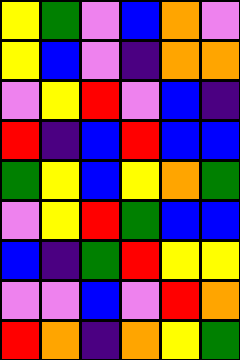[["yellow", "green", "violet", "blue", "orange", "violet"], ["yellow", "blue", "violet", "indigo", "orange", "orange"], ["violet", "yellow", "red", "violet", "blue", "indigo"], ["red", "indigo", "blue", "red", "blue", "blue"], ["green", "yellow", "blue", "yellow", "orange", "green"], ["violet", "yellow", "red", "green", "blue", "blue"], ["blue", "indigo", "green", "red", "yellow", "yellow"], ["violet", "violet", "blue", "violet", "red", "orange"], ["red", "orange", "indigo", "orange", "yellow", "green"]]